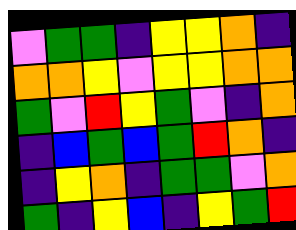[["violet", "green", "green", "indigo", "yellow", "yellow", "orange", "indigo"], ["orange", "orange", "yellow", "violet", "yellow", "yellow", "orange", "orange"], ["green", "violet", "red", "yellow", "green", "violet", "indigo", "orange"], ["indigo", "blue", "green", "blue", "green", "red", "orange", "indigo"], ["indigo", "yellow", "orange", "indigo", "green", "green", "violet", "orange"], ["green", "indigo", "yellow", "blue", "indigo", "yellow", "green", "red"]]